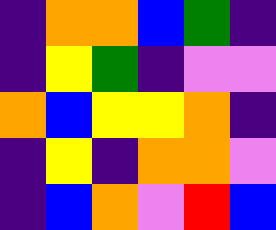[["indigo", "orange", "orange", "blue", "green", "indigo"], ["indigo", "yellow", "green", "indigo", "violet", "violet"], ["orange", "blue", "yellow", "yellow", "orange", "indigo"], ["indigo", "yellow", "indigo", "orange", "orange", "violet"], ["indigo", "blue", "orange", "violet", "red", "blue"]]